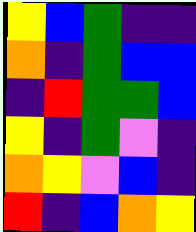[["yellow", "blue", "green", "indigo", "indigo"], ["orange", "indigo", "green", "blue", "blue"], ["indigo", "red", "green", "green", "blue"], ["yellow", "indigo", "green", "violet", "indigo"], ["orange", "yellow", "violet", "blue", "indigo"], ["red", "indigo", "blue", "orange", "yellow"]]